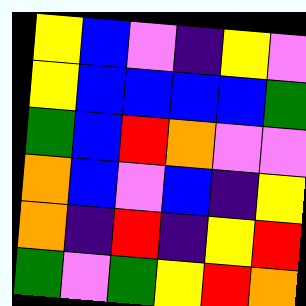[["yellow", "blue", "violet", "indigo", "yellow", "violet"], ["yellow", "blue", "blue", "blue", "blue", "green"], ["green", "blue", "red", "orange", "violet", "violet"], ["orange", "blue", "violet", "blue", "indigo", "yellow"], ["orange", "indigo", "red", "indigo", "yellow", "red"], ["green", "violet", "green", "yellow", "red", "orange"]]